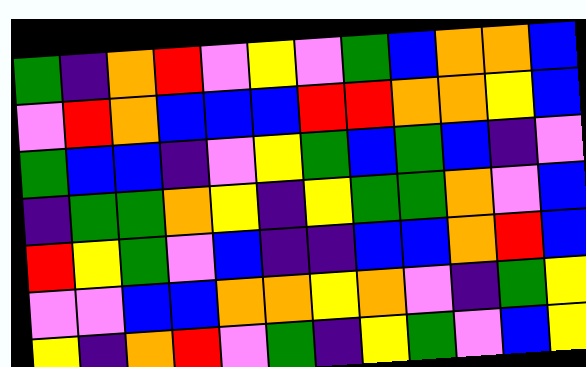[["green", "indigo", "orange", "red", "violet", "yellow", "violet", "green", "blue", "orange", "orange", "blue"], ["violet", "red", "orange", "blue", "blue", "blue", "red", "red", "orange", "orange", "yellow", "blue"], ["green", "blue", "blue", "indigo", "violet", "yellow", "green", "blue", "green", "blue", "indigo", "violet"], ["indigo", "green", "green", "orange", "yellow", "indigo", "yellow", "green", "green", "orange", "violet", "blue"], ["red", "yellow", "green", "violet", "blue", "indigo", "indigo", "blue", "blue", "orange", "red", "blue"], ["violet", "violet", "blue", "blue", "orange", "orange", "yellow", "orange", "violet", "indigo", "green", "yellow"], ["yellow", "indigo", "orange", "red", "violet", "green", "indigo", "yellow", "green", "violet", "blue", "yellow"]]